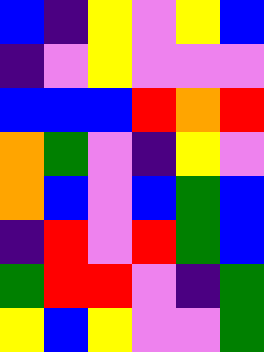[["blue", "indigo", "yellow", "violet", "yellow", "blue"], ["indigo", "violet", "yellow", "violet", "violet", "violet"], ["blue", "blue", "blue", "red", "orange", "red"], ["orange", "green", "violet", "indigo", "yellow", "violet"], ["orange", "blue", "violet", "blue", "green", "blue"], ["indigo", "red", "violet", "red", "green", "blue"], ["green", "red", "red", "violet", "indigo", "green"], ["yellow", "blue", "yellow", "violet", "violet", "green"]]